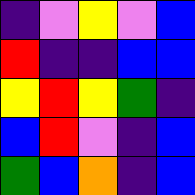[["indigo", "violet", "yellow", "violet", "blue"], ["red", "indigo", "indigo", "blue", "blue"], ["yellow", "red", "yellow", "green", "indigo"], ["blue", "red", "violet", "indigo", "blue"], ["green", "blue", "orange", "indigo", "blue"]]